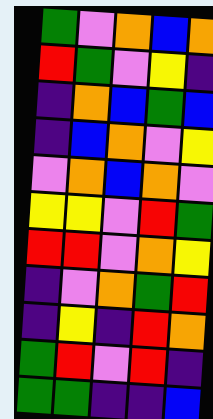[["green", "violet", "orange", "blue", "orange"], ["red", "green", "violet", "yellow", "indigo"], ["indigo", "orange", "blue", "green", "blue"], ["indigo", "blue", "orange", "violet", "yellow"], ["violet", "orange", "blue", "orange", "violet"], ["yellow", "yellow", "violet", "red", "green"], ["red", "red", "violet", "orange", "yellow"], ["indigo", "violet", "orange", "green", "red"], ["indigo", "yellow", "indigo", "red", "orange"], ["green", "red", "violet", "red", "indigo"], ["green", "green", "indigo", "indigo", "blue"]]